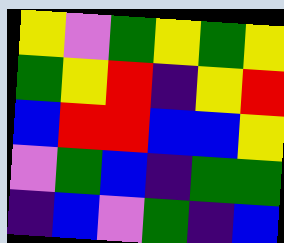[["yellow", "violet", "green", "yellow", "green", "yellow"], ["green", "yellow", "red", "indigo", "yellow", "red"], ["blue", "red", "red", "blue", "blue", "yellow"], ["violet", "green", "blue", "indigo", "green", "green"], ["indigo", "blue", "violet", "green", "indigo", "blue"]]